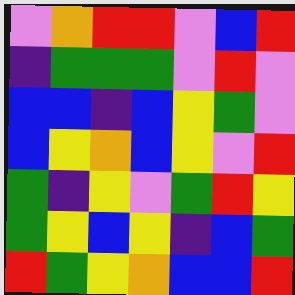[["violet", "orange", "red", "red", "violet", "blue", "red"], ["indigo", "green", "green", "green", "violet", "red", "violet"], ["blue", "blue", "indigo", "blue", "yellow", "green", "violet"], ["blue", "yellow", "orange", "blue", "yellow", "violet", "red"], ["green", "indigo", "yellow", "violet", "green", "red", "yellow"], ["green", "yellow", "blue", "yellow", "indigo", "blue", "green"], ["red", "green", "yellow", "orange", "blue", "blue", "red"]]